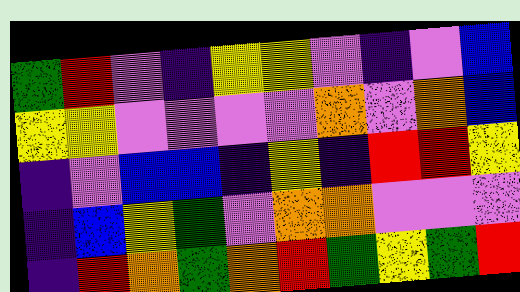[["green", "red", "violet", "indigo", "yellow", "yellow", "violet", "indigo", "violet", "blue"], ["yellow", "yellow", "violet", "violet", "violet", "violet", "orange", "violet", "orange", "blue"], ["indigo", "violet", "blue", "blue", "indigo", "yellow", "indigo", "red", "red", "yellow"], ["indigo", "blue", "yellow", "green", "violet", "orange", "orange", "violet", "violet", "violet"], ["indigo", "red", "orange", "green", "orange", "red", "green", "yellow", "green", "red"]]